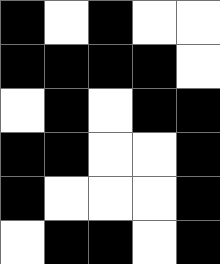[["black", "white", "black", "white", "white"], ["black", "black", "black", "black", "white"], ["white", "black", "white", "black", "black"], ["black", "black", "white", "white", "black"], ["black", "white", "white", "white", "black"], ["white", "black", "black", "white", "black"]]